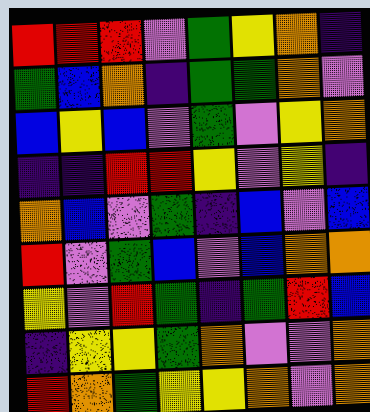[["red", "red", "red", "violet", "green", "yellow", "orange", "indigo"], ["green", "blue", "orange", "indigo", "green", "green", "orange", "violet"], ["blue", "yellow", "blue", "violet", "green", "violet", "yellow", "orange"], ["indigo", "indigo", "red", "red", "yellow", "violet", "yellow", "indigo"], ["orange", "blue", "violet", "green", "indigo", "blue", "violet", "blue"], ["red", "violet", "green", "blue", "violet", "blue", "orange", "orange"], ["yellow", "violet", "red", "green", "indigo", "green", "red", "blue"], ["indigo", "yellow", "yellow", "green", "orange", "violet", "violet", "orange"], ["red", "orange", "green", "yellow", "yellow", "orange", "violet", "orange"]]